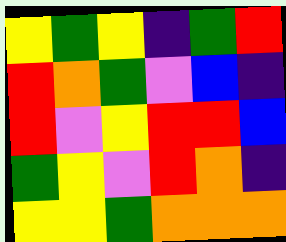[["yellow", "green", "yellow", "indigo", "green", "red"], ["red", "orange", "green", "violet", "blue", "indigo"], ["red", "violet", "yellow", "red", "red", "blue"], ["green", "yellow", "violet", "red", "orange", "indigo"], ["yellow", "yellow", "green", "orange", "orange", "orange"]]